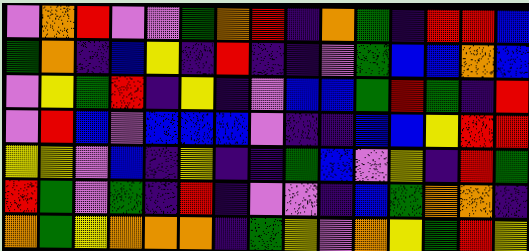[["violet", "orange", "red", "violet", "violet", "green", "orange", "red", "indigo", "orange", "green", "indigo", "red", "red", "blue"], ["green", "orange", "indigo", "blue", "yellow", "indigo", "red", "indigo", "indigo", "violet", "green", "blue", "blue", "orange", "blue"], ["violet", "yellow", "green", "red", "indigo", "yellow", "indigo", "violet", "blue", "blue", "green", "red", "green", "indigo", "red"], ["violet", "red", "blue", "violet", "blue", "blue", "blue", "violet", "indigo", "indigo", "blue", "blue", "yellow", "red", "red"], ["yellow", "yellow", "violet", "blue", "indigo", "yellow", "indigo", "indigo", "green", "blue", "violet", "yellow", "indigo", "red", "green"], ["red", "green", "violet", "green", "indigo", "red", "indigo", "violet", "violet", "indigo", "blue", "green", "orange", "orange", "indigo"], ["orange", "green", "yellow", "orange", "orange", "orange", "indigo", "green", "yellow", "violet", "orange", "yellow", "green", "red", "yellow"]]